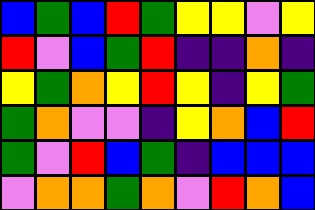[["blue", "green", "blue", "red", "green", "yellow", "yellow", "violet", "yellow"], ["red", "violet", "blue", "green", "red", "indigo", "indigo", "orange", "indigo"], ["yellow", "green", "orange", "yellow", "red", "yellow", "indigo", "yellow", "green"], ["green", "orange", "violet", "violet", "indigo", "yellow", "orange", "blue", "red"], ["green", "violet", "red", "blue", "green", "indigo", "blue", "blue", "blue"], ["violet", "orange", "orange", "green", "orange", "violet", "red", "orange", "blue"]]